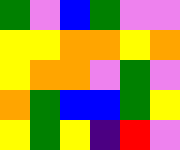[["green", "violet", "blue", "green", "violet", "violet"], ["yellow", "yellow", "orange", "orange", "yellow", "orange"], ["yellow", "orange", "orange", "violet", "green", "violet"], ["orange", "green", "blue", "blue", "green", "yellow"], ["yellow", "green", "yellow", "indigo", "red", "violet"]]